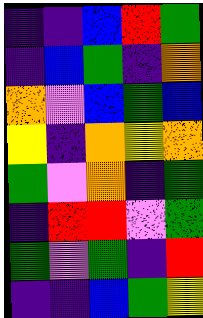[["indigo", "indigo", "blue", "red", "green"], ["indigo", "blue", "green", "indigo", "orange"], ["orange", "violet", "blue", "green", "blue"], ["yellow", "indigo", "orange", "yellow", "orange"], ["green", "violet", "orange", "indigo", "green"], ["indigo", "red", "red", "violet", "green"], ["green", "violet", "green", "indigo", "red"], ["indigo", "indigo", "blue", "green", "yellow"]]